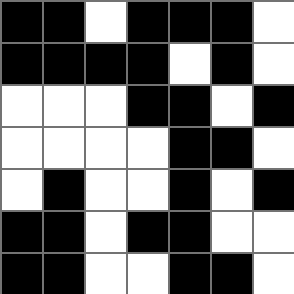[["black", "black", "white", "black", "black", "black", "white"], ["black", "black", "black", "black", "white", "black", "white"], ["white", "white", "white", "black", "black", "white", "black"], ["white", "white", "white", "white", "black", "black", "white"], ["white", "black", "white", "white", "black", "white", "black"], ["black", "black", "white", "black", "black", "white", "white"], ["black", "black", "white", "white", "black", "black", "white"]]